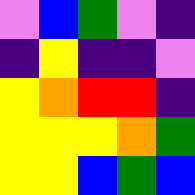[["violet", "blue", "green", "violet", "indigo"], ["indigo", "yellow", "indigo", "indigo", "violet"], ["yellow", "orange", "red", "red", "indigo"], ["yellow", "yellow", "yellow", "orange", "green"], ["yellow", "yellow", "blue", "green", "blue"]]